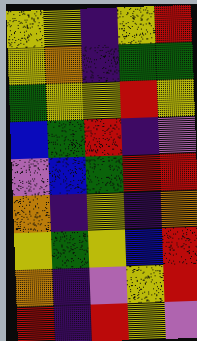[["yellow", "yellow", "indigo", "yellow", "red"], ["yellow", "orange", "indigo", "green", "green"], ["green", "yellow", "yellow", "red", "yellow"], ["blue", "green", "red", "indigo", "violet"], ["violet", "blue", "green", "red", "red"], ["orange", "indigo", "yellow", "indigo", "orange"], ["yellow", "green", "yellow", "blue", "red"], ["orange", "indigo", "violet", "yellow", "red"], ["red", "indigo", "red", "yellow", "violet"]]